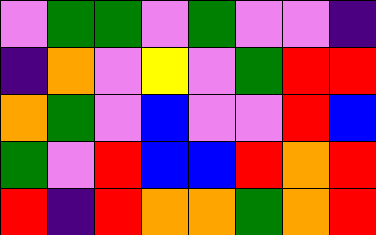[["violet", "green", "green", "violet", "green", "violet", "violet", "indigo"], ["indigo", "orange", "violet", "yellow", "violet", "green", "red", "red"], ["orange", "green", "violet", "blue", "violet", "violet", "red", "blue"], ["green", "violet", "red", "blue", "blue", "red", "orange", "red"], ["red", "indigo", "red", "orange", "orange", "green", "orange", "red"]]